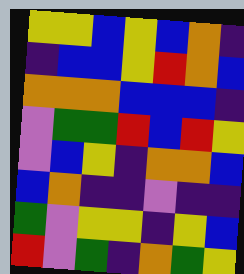[["yellow", "yellow", "blue", "yellow", "blue", "orange", "indigo"], ["indigo", "blue", "blue", "yellow", "red", "orange", "blue"], ["orange", "orange", "orange", "blue", "blue", "blue", "indigo"], ["violet", "green", "green", "red", "blue", "red", "yellow"], ["violet", "blue", "yellow", "indigo", "orange", "orange", "blue"], ["blue", "orange", "indigo", "indigo", "violet", "indigo", "indigo"], ["green", "violet", "yellow", "yellow", "indigo", "yellow", "blue"], ["red", "violet", "green", "indigo", "orange", "green", "yellow"]]